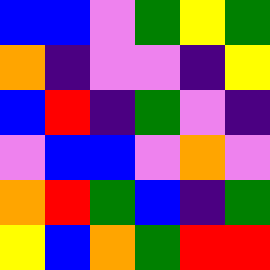[["blue", "blue", "violet", "green", "yellow", "green"], ["orange", "indigo", "violet", "violet", "indigo", "yellow"], ["blue", "red", "indigo", "green", "violet", "indigo"], ["violet", "blue", "blue", "violet", "orange", "violet"], ["orange", "red", "green", "blue", "indigo", "green"], ["yellow", "blue", "orange", "green", "red", "red"]]